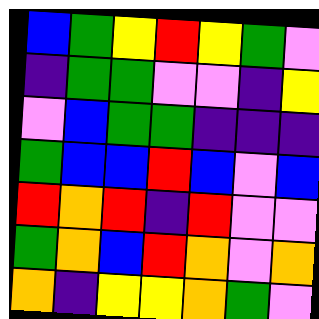[["blue", "green", "yellow", "red", "yellow", "green", "violet"], ["indigo", "green", "green", "violet", "violet", "indigo", "yellow"], ["violet", "blue", "green", "green", "indigo", "indigo", "indigo"], ["green", "blue", "blue", "red", "blue", "violet", "blue"], ["red", "orange", "red", "indigo", "red", "violet", "violet"], ["green", "orange", "blue", "red", "orange", "violet", "orange"], ["orange", "indigo", "yellow", "yellow", "orange", "green", "violet"]]